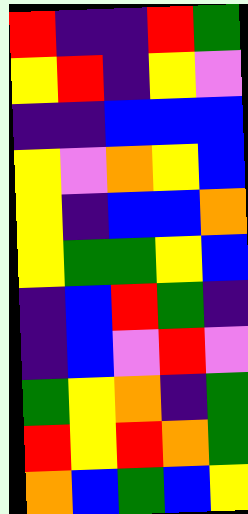[["red", "indigo", "indigo", "red", "green"], ["yellow", "red", "indigo", "yellow", "violet"], ["indigo", "indigo", "blue", "blue", "blue"], ["yellow", "violet", "orange", "yellow", "blue"], ["yellow", "indigo", "blue", "blue", "orange"], ["yellow", "green", "green", "yellow", "blue"], ["indigo", "blue", "red", "green", "indigo"], ["indigo", "blue", "violet", "red", "violet"], ["green", "yellow", "orange", "indigo", "green"], ["red", "yellow", "red", "orange", "green"], ["orange", "blue", "green", "blue", "yellow"]]